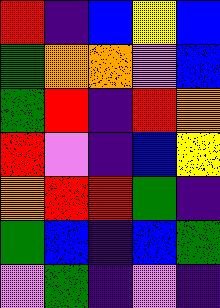[["red", "indigo", "blue", "yellow", "blue"], ["green", "orange", "orange", "violet", "blue"], ["green", "red", "indigo", "red", "orange"], ["red", "violet", "indigo", "blue", "yellow"], ["orange", "red", "red", "green", "indigo"], ["green", "blue", "indigo", "blue", "green"], ["violet", "green", "indigo", "violet", "indigo"]]